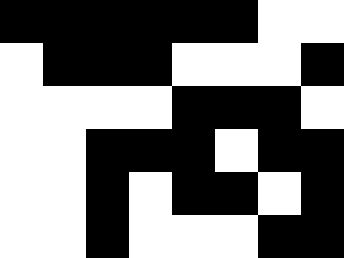[["black", "black", "black", "black", "black", "black", "white", "white"], ["white", "black", "black", "black", "white", "white", "white", "black"], ["white", "white", "white", "white", "black", "black", "black", "white"], ["white", "white", "black", "black", "black", "white", "black", "black"], ["white", "white", "black", "white", "black", "black", "white", "black"], ["white", "white", "black", "white", "white", "white", "black", "black"]]